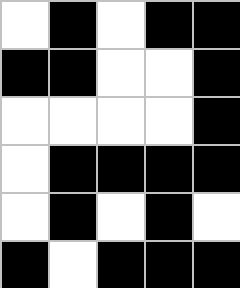[["white", "black", "white", "black", "black"], ["black", "black", "white", "white", "black"], ["white", "white", "white", "white", "black"], ["white", "black", "black", "black", "black"], ["white", "black", "white", "black", "white"], ["black", "white", "black", "black", "black"]]